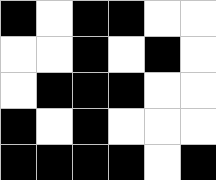[["black", "white", "black", "black", "white", "white"], ["white", "white", "black", "white", "black", "white"], ["white", "black", "black", "black", "white", "white"], ["black", "white", "black", "white", "white", "white"], ["black", "black", "black", "black", "white", "black"]]